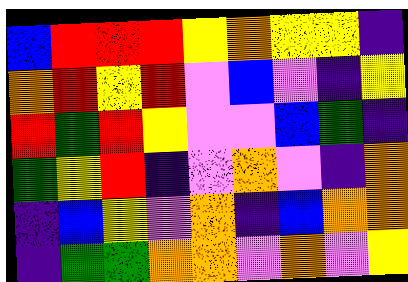[["blue", "red", "red", "red", "yellow", "orange", "yellow", "yellow", "indigo"], ["orange", "red", "yellow", "red", "violet", "blue", "violet", "indigo", "yellow"], ["red", "green", "red", "yellow", "violet", "violet", "blue", "green", "indigo"], ["green", "yellow", "red", "indigo", "violet", "orange", "violet", "indigo", "orange"], ["indigo", "blue", "yellow", "violet", "orange", "indigo", "blue", "orange", "orange"], ["indigo", "green", "green", "orange", "orange", "violet", "orange", "violet", "yellow"]]